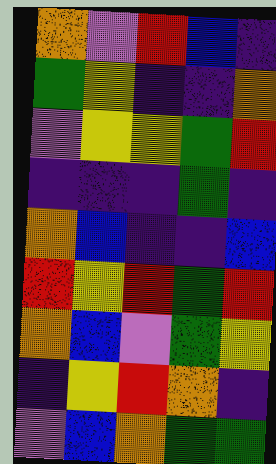[["orange", "violet", "red", "blue", "indigo"], ["green", "yellow", "indigo", "indigo", "orange"], ["violet", "yellow", "yellow", "green", "red"], ["indigo", "indigo", "indigo", "green", "indigo"], ["orange", "blue", "indigo", "indigo", "blue"], ["red", "yellow", "red", "green", "red"], ["orange", "blue", "violet", "green", "yellow"], ["indigo", "yellow", "red", "orange", "indigo"], ["violet", "blue", "orange", "green", "green"]]